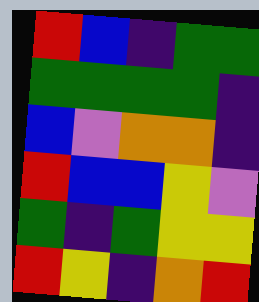[["red", "blue", "indigo", "green", "green"], ["green", "green", "green", "green", "indigo"], ["blue", "violet", "orange", "orange", "indigo"], ["red", "blue", "blue", "yellow", "violet"], ["green", "indigo", "green", "yellow", "yellow"], ["red", "yellow", "indigo", "orange", "red"]]